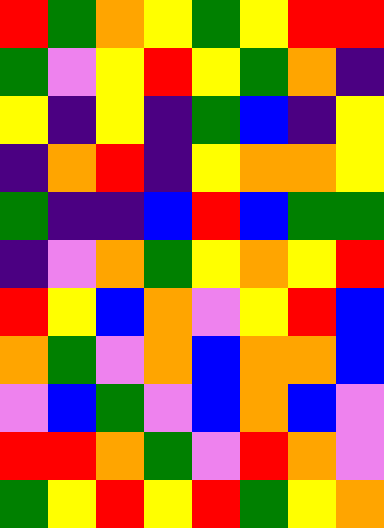[["red", "green", "orange", "yellow", "green", "yellow", "red", "red"], ["green", "violet", "yellow", "red", "yellow", "green", "orange", "indigo"], ["yellow", "indigo", "yellow", "indigo", "green", "blue", "indigo", "yellow"], ["indigo", "orange", "red", "indigo", "yellow", "orange", "orange", "yellow"], ["green", "indigo", "indigo", "blue", "red", "blue", "green", "green"], ["indigo", "violet", "orange", "green", "yellow", "orange", "yellow", "red"], ["red", "yellow", "blue", "orange", "violet", "yellow", "red", "blue"], ["orange", "green", "violet", "orange", "blue", "orange", "orange", "blue"], ["violet", "blue", "green", "violet", "blue", "orange", "blue", "violet"], ["red", "red", "orange", "green", "violet", "red", "orange", "violet"], ["green", "yellow", "red", "yellow", "red", "green", "yellow", "orange"]]